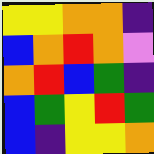[["yellow", "yellow", "orange", "orange", "indigo"], ["blue", "orange", "red", "orange", "violet"], ["orange", "red", "blue", "green", "indigo"], ["blue", "green", "yellow", "red", "green"], ["blue", "indigo", "yellow", "yellow", "orange"]]